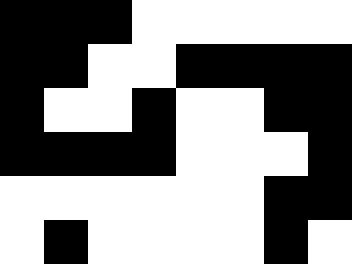[["black", "black", "black", "white", "white", "white", "white", "white"], ["black", "black", "white", "white", "black", "black", "black", "black"], ["black", "white", "white", "black", "white", "white", "black", "black"], ["black", "black", "black", "black", "white", "white", "white", "black"], ["white", "white", "white", "white", "white", "white", "black", "black"], ["white", "black", "white", "white", "white", "white", "black", "white"]]